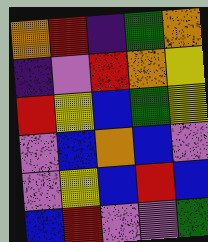[["orange", "red", "indigo", "green", "orange"], ["indigo", "violet", "red", "orange", "yellow"], ["red", "yellow", "blue", "green", "yellow"], ["violet", "blue", "orange", "blue", "violet"], ["violet", "yellow", "blue", "red", "blue"], ["blue", "red", "violet", "violet", "green"]]